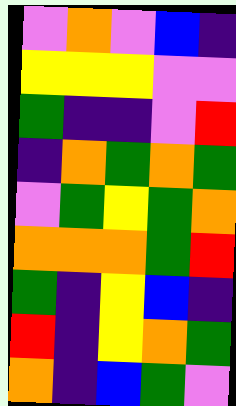[["violet", "orange", "violet", "blue", "indigo"], ["yellow", "yellow", "yellow", "violet", "violet"], ["green", "indigo", "indigo", "violet", "red"], ["indigo", "orange", "green", "orange", "green"], ["violet", "green", "yellow", "green", "orange"], ["orange", "orange", "orange", "green", "red"], ["green", "indigo", "yellow", "blue", "indigo"], ["red", "indigo", "yellow", "orange", "green"], ["orange", "indigo", "blue", "green", "violet"]]